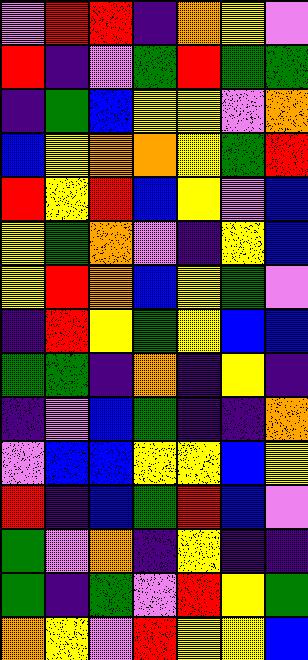[["violet", "red", "red", "indigo", "orange", "yellow", "violet"], ["red", "indigo", "violet", "green", "red", "green", "green"], ["indigo", "green", "blue", "yellow", "yellow", "violet", "orange"], ["blue", "yellow", "orange", "orange", "yellow", "green", "red"], ["red", "yellow", "red", "blue", "yellow", "violet", "blue"], ["yellow", "green", "orange", "violet", "indigo", "yellow", "blue"], ["yellow", "red", "orange", "blue", "yellow", "green", "violet"], ["indigo", "red", "yellow", "green", "yellow", "blue", "blue"], ["green", "green", "indigo", "orange", "indigo", "yellow", "indigo"], ["indigo", "violet", "blue", "green", "indigo", "indigo", "orange"], ["violet", "blue", "blue", "yellow", "yellow", "blue", "yellow"], ["red", "indigo", "blue", "green", "red", "blue", "violet"], ["green", "violet", "orange", "indigo", "yellow", "indigo", "indigo"], ["green", "indigo", "green", "violet", "red", "yellow", "green"], ["orange", "yellow", "violet", "red", "yellow", "yellow", "blue"]]